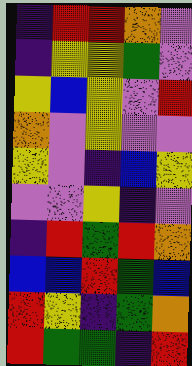[["indigo", "red", "red", "orange", "violet"], ["indigo", "yellow", "yellow", "green", "violet"], ["yellow", "blue", "yellow", "violet", "red"], ["orange", "violet", "yellow", "violet", "violet"], ["yellow", "violet", "indigo", "blue", "yellow"], ["violet", "violet", "yellow", "indigo", "violet"], ["indigo", "red", "green", "red", "orange"], ["blue", "blue", "red", "green", "blue"], ["red", "yellow", "indigo", "green", "orange"], ["red", "green", "green", "indigo", "red"]]